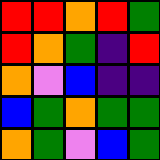[["red", "red", "orange", "red", "green"], ["red", "orange", "green", "indigo", "red"], ["orange", "violet", "blue", "indigo", "indigo"], ["blue", "green", "orange", "green", "green"], ["orange", "green", "violet", "blue", "green"]]